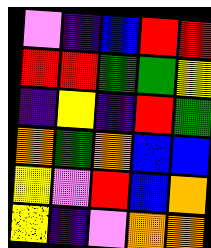[["violet", "indigo", "blue", "red", "red"], ["red", "red", "green", "green", "yellow"], ["indigo", "yellow", "indigo", "red", "green"], ["orange", "green", "orange", "blue", "blue"], ["yellow", "violet", "red", "blue", "orange"], ["yellow", "indigo", "violet", "orange", "orange"]]